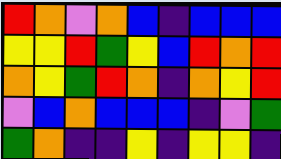[["red", "orange", "violet", "orange", "blue", "indigo", "blue", "blue", "blue"], ["yellow", "yellow", "red", "green", "yellow", "blue", "red", "orange", "red"], ["orange", "yellow", "green", "red", "orange", "indigo", "orange", "yellow", "red"], ["violet", "blue", "orange", "blue", "blue", "blue", "indigo", "violet", "green"], ["green", "orange", "indigo", "indigo", "yellow", "indigo", "yellow", "yellow", "indigo"]]